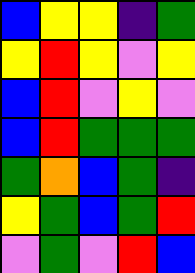[["blue", "yellow", "yellow", "indigo", "green"], ["yellow", "red", "yellow", "violet", "yellow"], ["blue", "red", "violet", "yellow", "violet"], ["blue", "red", "green", "green", "green"], ["green", "orange", "blue", "green", "indigo"], ["yellow", "green", "blue", "green", "red"], ["violet", "green", "violet", "red", "blue"]]